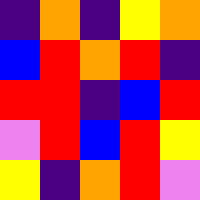[["indigo", "orange", "indigo", "yellow", "orange"], ["blue", "red", "orange", "red", "indigo"], ["red", "red", "indigo", "blue", "red"], ["violet", "red", "blue", "red", "yellow"], ["yellow", "indigo", "orange", "red", "violet"]]